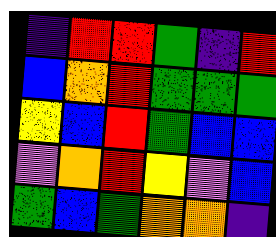[["indigo", "red", "red", "green", "indigo", "red"], ["blue", "orange", "red", "green", "green", "green"], ["yellow", "blue", "red", "green", "blue", "blue"], ["violet", "orange", "red", "yellow", "violet", "blue"], ["green", "blue", "green", "orange", "orange", "indigo"]]